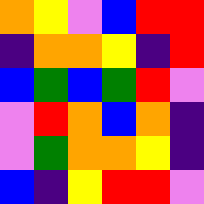[["orange", "yellow", "violet", "blue", "red", "red"], ["indigo", "orange", "orange", "yellow", "indigo", "red"], ["blue", "green", "blue", "green", "red", "violet"], ["violet", "red", "orange", "blue", "orange", "indigo"], ["violet", "green", "orange", "orange", "yellow", "indigo"], ["blue", "indigo", "yellow", "red", "red", "violet"]]